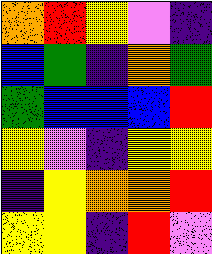[["orange", "red", "yellow", "violet", "indigo"], ["blue", "green", "indigo", "orange", "green"], ["green", "blue", "blue", "blue", "red"], ["yellow", "violet", "indigo", "yellow", "yellow"], ["indigo", "yellow", "orange", "orange", "red"], ["yellow", "yellow", "indigo", "red", "violet"]]